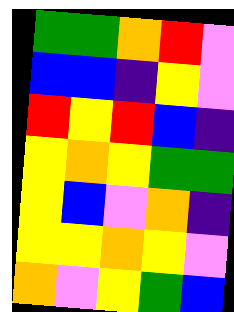[["green", "green", "orange", "red", "violet"], ["blue", "blue", "indigo", "yellow", "violet"], ["red", "yellow", "red", "blue", "indigo"], ["yellow", "orange", "yellow", "green", "green"], ["yellow", "blue", "violet", "orange", "indigo"], ["yellow", "yellow", "orange", "yellow", "violet"], ["orange", "violet", "yellow", "green", "blue"]]